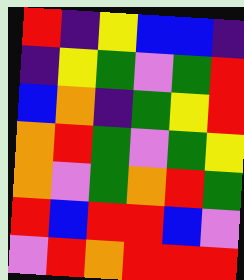[["red", "indigo", "yellow", "blue", "blue", "indigo"], ["indigo", "yellow", "green", "violet", "green", "red"], ["blue", "orange", "indigo", "green", "yellow", "red"], ["orange", "red", "green", "violet", "green", "yellow"], ["orange", "violet", "green", "orange", "red", "green"], ["red", "blue", "red", "red", "blue", "violet"], ["violet", "red", "orange", "red", "red", "red"]]